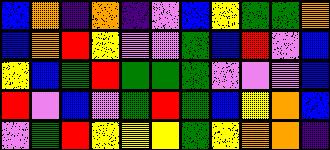[["blue", "orange", "indigo", "orange", "indigo", "violet", "blue", "yellow", "green", "green", "orange"], ["blue", "orange", "red", "yellow", "violet", "violet", "green", "blue", "red", "violet", "blue"], ["yellow", "blue", "green", "red", "green", "green", "green", "violet", "violet", "violet", "blue"], ["red", "violet", "blue", "violet", "green", "red", "green", "blue", "yellow", "orange", "blue"], ["violet", "green", "red", "yellow", "yellow", "yellow", "green", "yellow", "orange", "orange", "indigo"]]